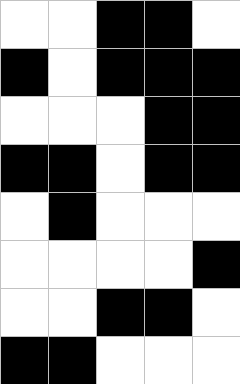[["white", "white", "black", "black", "white"], ["black", "white", "black", "black", "black"], ["white", "white", "white", "black", "black"], ["black", "black", "white", "black", "black"], ["white", "black", "white", "white", "white"], ["white", "white", "white", "white", "black"], ["white", "white", "black", "black", "white"], ["black", "black", "white", "white", "white"]]